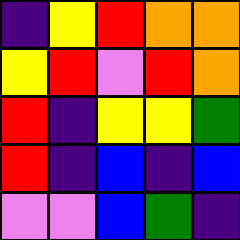[["indigo", "yellow", "red", "orange", "orange"], ["yellow", "red", "violet", "red", "orange"], ["red", "indigo", "yellow", "yellow", "green"], ["red", "indigo", "blue", "indigo", "blue"], ["violet", "violet", "blue", "green", "indigo"]]